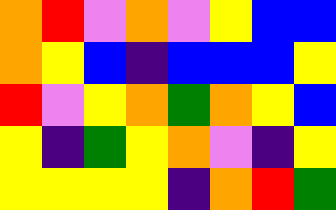[["orange", "red", "violet", "orange", "violet", "yellow", "blue", "blue"], ["orange", "yellow", "blue", "indigo", "blue", "blue", "blue", "yellow"], ["red", "violet", "yellow", "orange", "green", "orange", "yellow", "blue"], ["yellow", "indigo", "green", "yellow", "orange", "violet", "indigo", "yellow"], ["yellow", "yellow", "yellow", "yellow", "indigo", "orange", "red", "green"]]